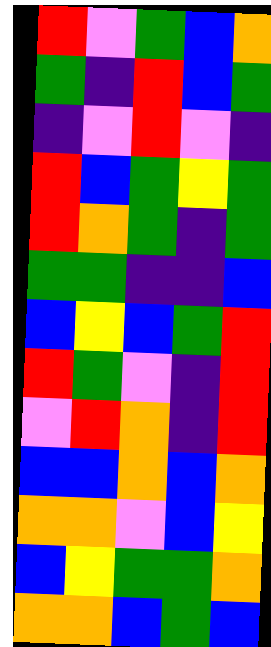[["red", "violet", "green", "blue", "orange"], ["green", "indigo", "red", "blue", "green"], ["indigo", "violet", "red", "violet", "indigo"], ["red", "blue", "green", "yellow", "green"], ["red", "orange", "green", "indigo", "green"], ["green", "green", "indigo", "indigo", "blue"], ["blue", "yellow", "blue", "green", "red"], ["red", "green", "violet", "indigo", "red"], ["violet", "red", "orange", "indigo", "red"], ["blue", "blue", "orange", "blue", "orange"], ["orange", "orange", "violet", "blue", "yellow"], ["blue", "yellow", "green", "green", "orange"], ["orange", "orange", "blue", "green", "blue"]]